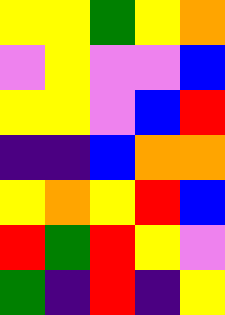[["yellow", "yellow", "green", "yellow", "orange"], ["violet", "yellow", "violet", "violet", "blue"], ["yellow", "yellow", "violet", "blue", "red"], ["indigo", "indigo", "blue", "orange", "orange"], ["yellow", "orange", "yellow", "red", "blue"], ["red", "green", "red", "yellow", "violet"], ["green", "indigo", "red", "indigo", "yellow"]]